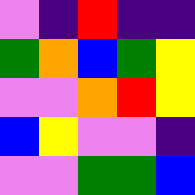[["violet", "indigo", "red", "indigo", "indigo"], ["green", "orange", "blue", "green", "yellow"], ["violet", "violet", "orange", "red", "yellow"], ["blue", "yellow", "violet", "violet", "indigo"], ["violet", "violet", "green", "green", "blue"]]